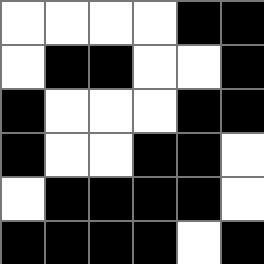[["white", "white", "white", "white", "black", "black"], ["white", "black", "black", "white", "white", "black"], ["black", "white", "white", "white", "black", "black"], ["black", "white", "white", "black", "black", "white"], ["white", "black", "black", "black", "black", "white"], ["black", "black", "black", "black", "white", "black"]]